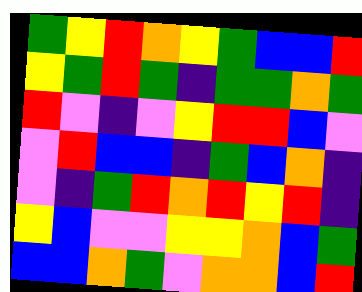[["green", "yellow", "red", "orange", "yellow", "green", "blue", "blue", "red"], ["yellow", "green", "red", "green", "indigo", "green", "green", "orange", "green"], ["red", "violet", "indigo", "violet", "yellow", "red", "red", "blue", "violet"], ["violet", "red", "blue", "blue", "indigo", "green", "blue", "orange", "indigo"], ["violet", "indigo", "green", "red", "orange", "red", "yellow", "red", "indigo"], ["yellow", "blue", "violet", "violet", "yellow", "yellow", "orange", "blue", "green"], ["blue", "blue", "orange", "green", "violet", "orange", "orange", "blue", "red"]]